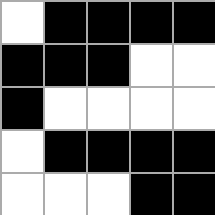[["white", "black", "black", "black", "black"], ["black", "black", "black", "white", "white"], ["black", "white", "white", "white", "white"], ["white", "black", "black", "black", "black"], ["white", "white", "white", "black", "black"]]